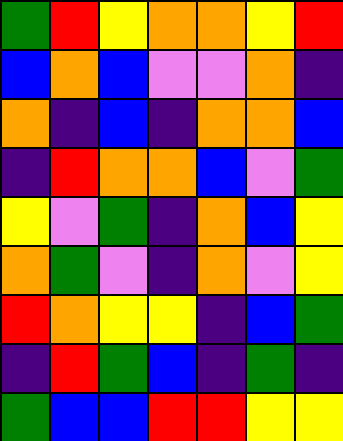[["green", "red", "yellow", "orange", "orange", "yellow", "red"], ["blue", "orange", "blue", "violet", "violet", "orange", "indigo"], ["orange", "indigo", "blue", "indigo", "orange", "orange", "blue"], ["indigo", "red", "orange", "orange", "blue", "violet", "green"], ["yellow", "violet", "green", "indigo", "orange", "blue", "yellow"], ["orange", "green", "violet", "indigo", "orange", "violet", "yellow"], ["red", "orange", "yellow", "yellow", "indigo", "blue", "green"], ["indigo", "red", "green", "blue", "indigo", "green", "indigo"], ["green", "blue", "blue", "red", "red", "yellow", "yellow"]]